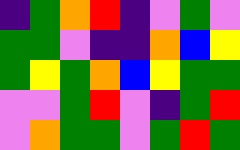[["indigo", "green", "orange", "red", "indigo", "violet", "green", "violet"], ["green", "green", "violet", "indigo", "indigo", "orange", "blue", "yellow"], ["green", "yellow", "green", "orange", "blue", "yellow", "green", "green"], ["violet", "violet", "green", "red", "violet", "indigo", "green", "red"], ["violet", "orange", "green", "green", "violet", "green", "red", "green"]]